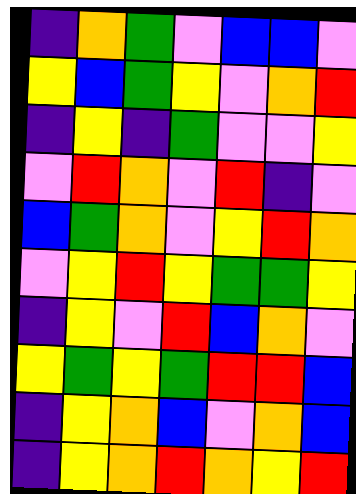[["indigo", "orange", "green", "violet", "blue", "blue", "violet"], ["yellow", "blue", "green", "yellow", "violet", "orange", "red"], ["indigo", "yellow", "indigo", "green", "violet", "violet", "yellow"], ["violet", "red", "orange", "violet", "red", "indigo", "violet"], ["blue", "green", "orange", "violet", "yellow", "red", "orange"], ["violet", "yellow", "red", "yellow", "green", "green", "yellow"], ["indigo", "yellow", "violet", "red", "blue", "orange", "violet"], ["yellow", "green", "yellow", "green", "red", "red", "blue"], ["indigo", "yellow", "orange", "blue", "violet", "orange", "blue"], ["indigo", "yellow", "orange", "red", "orange", "yellow", "red"]]